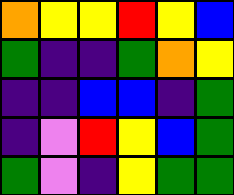[["orange", "yellow", "yellow", "red", "yellow", "blue"], ["green", "indigo", "indigo", "green", "orange", "yellow"], ["indigo", "indigo", "blue", "blue", "indigo", "green"], ["indigo", "violet", "red", "yellow", "blue", "green"], ["green", "violet", "indigo", "yellow", "green", "green"]]